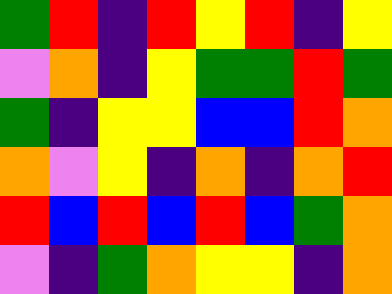[["green", "red", "indigo", "red", "yellow", "red", "indigo", "yellow"], ["violet", "orange", "indigo", "yellow", "green", "green", "red", "green"], ["green", "indigo", "yellow", "yellow", "blue", "blue", "red", "orange"], ["orange", "violet", "yellow", "indigo", "orange", "indigo", "orange", "red"], ["red", "blue", "red", "blue", "red", "blue", "green", "orange"], ["violet", "indigo", "green", "orange", "yellow", "yellow", "indigo", "orange"]]